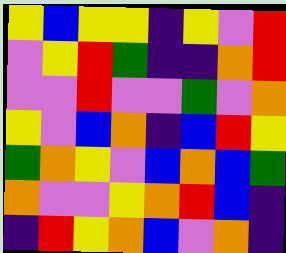[["yellow", "blue", "yellow", "yellow", "indigo", "yellow", "violet", "red"], ["violet", "yellow", "red", "green", "indigo", "indigo", "orange", "red"], ["violet", "violet", "red", "violet", "violet", "green", "violet", "orange"], ["yellow", "violet", "blue", "orange", "indigo", "blue", "red", "yellow"], ["green", "orange", "yellow", "violet", "blue", "orange", "blue", "green"], ["orange", "violet", "violet", "yellow", "orange", "red", "blue", "indigo"], ["indigo", "red", "yellow", "orange", "blue", "violet", "orange", "indigo"]]